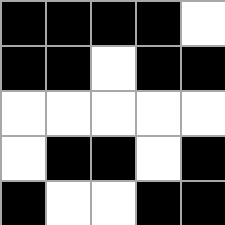[["black", "black", "black", "black", "white"], ["black", "black", "white", "black", "black"], ["white", "white", "white", "white", "white"], ["white", "black", "black", "white", "black"], ["black", "white", "white", "black", "black"]]